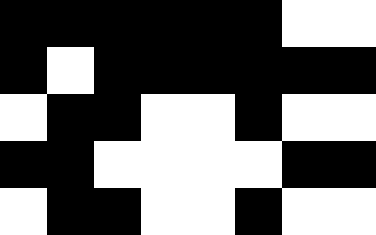[["black", "black", "black", "black", "black", "black", "white", "white"], ["black", "white", "black", "black", "black", "black", "black", "black"], ["white", "black", "black", "white", "white", "black", "white", "white"], ["black", "black", "white", "white", "white", "white", "black", "black"], ["white", "black", "black", "white", "white", "black", "white", "white"]]